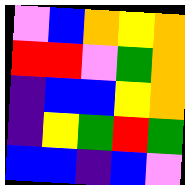[["violet", "blue", "orange", "yellow", "orange"], ["red", "red", "violet", "green", "orange"], ["indigo", "blue", "blue", "yellow", "orange"], ["indigo", "yellow", "green", "red", "green"], ["blue", "blue", "indigo", "blue", "violet"]]